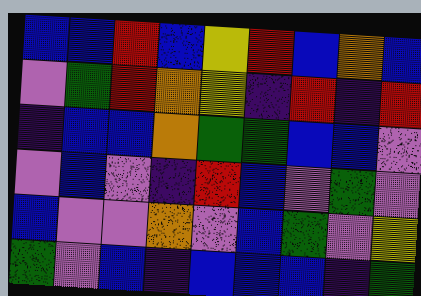[["blue", "blue", "red", "blue", "yellow", "red", "blue", "orange", "blue"], ["violet", "green", "red", "orange", "yellow", "indigo", "red", "indigo", "red"], ["indigo", "blue", "blue", "orange", "green", "green", "blue", "blue", "violet"], ["violet", "blue", "violet", "indigo", "red", "blue", "violet", "green", "violet"], ["blue", "violet", "violet", "orange", "violet", "blue", "green", "violet", "yellow"], ["green", "violet", "blue", "indigo", "blue", "blue", "blue", "indigo", "green"]]